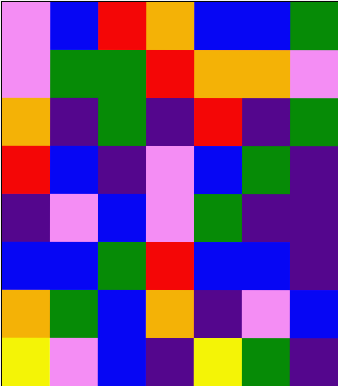[["violet", "blue", "red", "orange", "blue", "blue", "green"], ["violet", "green", "green", "red", "orange", "orange", "violet"], ["orange", "indigo", "green", "indigo", "red", "indigo", "green"], ["red", "blue", "indigo", "violet", "blue", "green", "indigo"], ["indigo", "violet", "blue", "violet", "green", "indigo", "indigo"], ["blue", "blue", "green", "red", "blue", "blue", "indigo"], ["orange", "green", "blue", "orange", "indigo", "violet", "blue"], ["yellow", "violet", "blue", "indigo", "yellow", "green", "indigo"]]